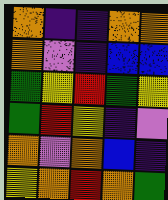[["orange", "indigo", "indigo", "orange", "orange"], ["orange", "violet", "indigo", "blue", "blue"], ["green", "yellow", "red", "green", "yellow"], ["green", "red", "yellow", "indigo", "violet"], ["orange", "violet", "orange", "blue", "indigo"], ["yellow", "orange", "red", "orange", "green"]]